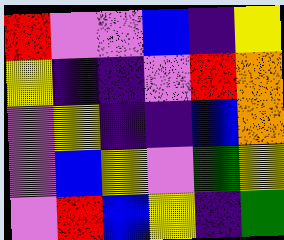[["red", "violet", "violet", "blue", "indigo", "yellow"], ["yellow", "indigo", "indigo", "violet", "red", "orange"], ["violet", "yellow", "indigo", "indigo", "blue", "orange"], ["violet", "blue", "yellow", "violet", "green", "yellow"], ["violet", "red", "blue", "yellow", "indigo", "green"]]